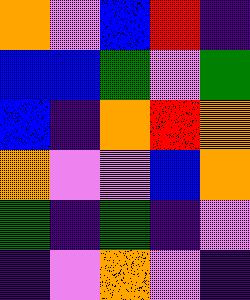[["orange", "violet", "blue", "red", "indigo"], ["blue", "blue", "green", "violet", "green"], ["blue", "indigo", "orange", "red", "orange"], ["orange", "violet", "violet", "blue", "orange"], ["green", "indigo", "green", "indigo", "violet"], ["indigo", "violet", "orange", "violet", "indigo"]]